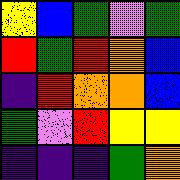[["yellow", "blue", "green", "violet", "green"], ["red", "green", "red", "orange", "blue"], ["indigo", "red", "orange", "orange", "blue"], ["green", "violet", "red", "yellow", "yellow"], ["indigo", "indigo", "indigo", "green", "orange"]]